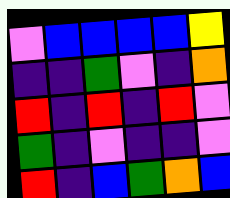[["violet", "blue", "blue", "blue", "blue", "yellow"], ["indigo", "indigo", "green", "violet", "indigo", "orange"], ["red", "indigo", "red", "indigo", "red", "violet"], ["green", "indigo", "violet", "indigo", "indigo", "violet"], ["red", "indigo", "blue", "green", "orange", "blue"]]